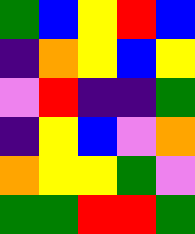[["green", "blue", "yellow", "red", "blue"], ["indigo", "orange", "yellow", "blue", "yellow"], ["violet", "red", "indigo", "indigo", "green"], ["indigo", "yellow", "blue", "violet", "orange"], ["orange", "yellow", "yellow", "green", "violet"], ["green", "green", "red", "red", "green"]]